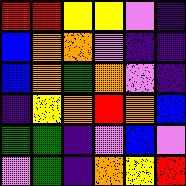[["red", "red", "yellow", "yellow", "violet", "indigo"], ["blue", "orange", "orange", "violet", "indigo", "indigo"], ["blue", "orange", "green", "orange", "violet", "indigo"], ["indigo", "yellow", "orange", "red", "orange", "blue"], ["green", "green", "indigo", "violet", "blue", "violet"], ["violet", "green", "indigo", "orange", "yellow", "red"]]